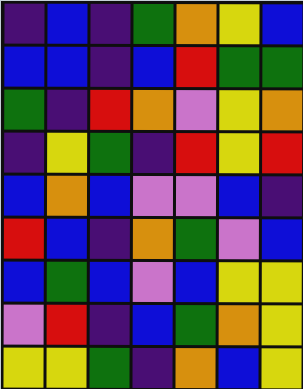[["indigo", "blue", "indigo", "green", "orange", "yellow", "blue"], ["blue", "blue", "indigo", "blue", "red", "green", "green"], ["green", "indigo", "red", "orange", "violet", "yellow", "orange"], ["indigo", "yellow", "green", "indigo", "red", "yellow", "red"], ["blue", "orange", "blue", "violet", "violet", "blue", "indigo"], ["red", "blue", "indigo", "orange", "green", "violet", "blue"], ["blue", "green", "blue", "violet", "blue", "yellow", "yellow"], ["violet", "red", "indigo", "blue", "green", "orange", "yellow"], ["yellow", "yellow", "green", "indigo", "orange", "blue", "yellow"]]